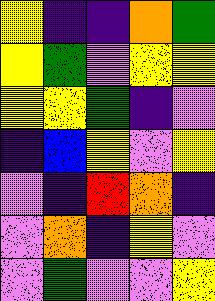[["yellow", "indigo", "indigo", "orange", "green"], ["yellow", "green", "violet", "yellow", "yellow"], ["yellow", "yellow", "green", "indigo", "violet"], ["indigo", "blue", "yellow", "violet", "yellow"], ["violet", "indigo", "red", "orange", "indigo"], ["violet", "orange", "indigo", "yellow", "violet"], ["violet", "green", "violet", "violet", "yellow"]]